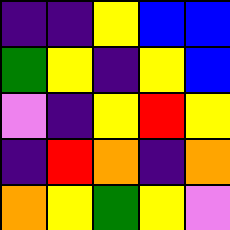[["indigo", "indigo", "yellow", "blue", "blue"], ["green", "yellow", "indigo", "yellow", "blue"], ["violet", "indigo", "yellow", "red", "yellow"], ["indigo", "red", "orange", "indigo", "orange"], ["orange", "yellow", "green", "yellow", "violet"]]